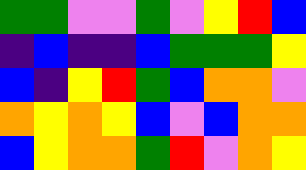[["green", "green", "violet", "violet", "green", "violet", "yellow", "red", "blue"], ["indigo", "blue", "indigo", "indigo", "blue", "green", "green", "green", "yellow"], ["blue", "indigo", "yellow", "red", "green", "blue", "orange", "orange", "violet"], ["orange", "yellow", "orange", "yellow", "blue", "violet", "blue", "orange", "orange"], ["blue", "yellow", "orange", "orange", "green", "red", "violet", "orange", "yellow"]]